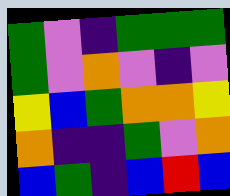[["green", "violet", "indigo", "green", "green", "green"], ["green", "violet", "orange", "violet", "indigo", "violet"], ["yellow", "blue", "green", "orange", "orange", "yellow"], ["orange", "indigo", "indigo", "green", "violet", "orange"], ["blue", "green", "indigo", "blue", "red", "blue"]]